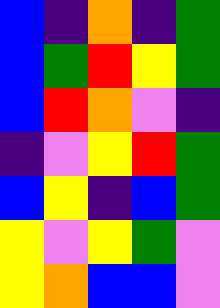[["blue", "indigo", "orange", "indigo", "green"], ["blue", "green", "red", "yellow", "green"], ["blue", "red", "orange", "violet", "indigo"], ["indigo", "violet", "yellow", "red", "green"], ["blue", "yellow", "indigo", "blue", "green"], ["yellow", "violet", "yellow", "green", "violet"], ["yellow", "orange", "blue", "blue", "violet"]]